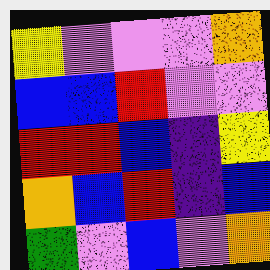[["yellow", "violet", "violet", "violet", "orange"], ["blue", "blue", "red", "violet", "violet"], ["red", "red", "blue", "indigo", "yellow"], ["orange", "blue", "red", "indigo", "blue"], ["green", "violet", "blue", "violet", "orange"]]